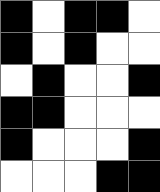[["black", "white", "black", "black", "white"], ["black", "white", "black", "white", "white"], ["white", "black", "white", "white", "black"], ["black", "black", "white", "white", "white"], ["black", "white", "white", "white", "black"], ["white", "white", "white", "black", "black"]]